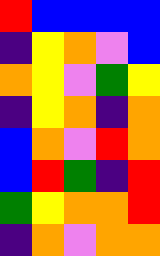[["red", "blue", "blue", "blue", "blue"], ["indigo", "yellow", "orange", "violet", "blue"], ["orange", "yellow", "violet", "green", "yellow"], ["indigo", "yellow", "orange", "indigo", "orange"], ["blue", "orange", "violet", "red", "orange"], ["blue", "red", "green", "indigo", "red"], ["green", "yellow", "orange", "orange", "red"], ["indigo", "orange", "violet", "orange", "orange"]]